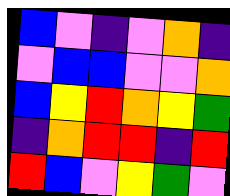[["blue", "violet", "indigo", "violet", "orange", "indigo"], ["violet", "blue", "blue", "violet", "violet", "orange"], ["blue", "yellow", "red", "orange", "yellow", "green"], ["indigo", "orange", "red", "red", "indigo", "red"], ["red", "blue", "violet", "yellow", "green", "violet"]]